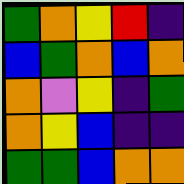[["green", "orange", "yellow", "red", "indigo"], ["blue", "green", "orange", "blue", "orange"], ["orange", "violet", "yellow", "indigo", "green"], ["orange", "yellow", "blue", "indigo", "indigo"], ["green", "green", "blue", "orange", "orange"]]